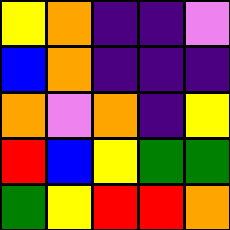[["yellow", "orange", "indigo", "indigo", "violet"], ["blue", "orange", "indigo", "indigo", "indigo"], ["orange", "violet", "orange", "indigo", "yellow"], ["red", "blue", "yellow", "green", "green"], ["green", "yellow", "red", "red", "orange"]]